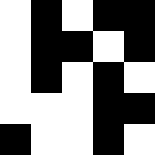[["white", "black", "white", "black", "black"], ["white", "black", "black", "white", "black"], ["white", "black", "white", "black", "white"], ["white", "white", "white", "black", "black"], ["black", "white", "white", "black", "white"]]